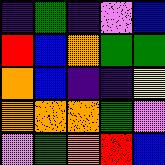[["indigo", "green", "indigo", "violet", "blue"], ["red", "blue", "orange", "green", "green"], ["orange", "blue", "indigo", "indigo", "yellow"], ["orange", "orange", "orange", "green", "violet"], ["violet", "green", "orange", "red", "blue"]]